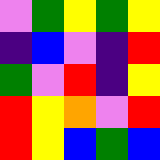[["violet", "green", "yellow", "green", "yellow"], ["indigo", "blue", "violet", "indigo", "red"], ["green", "violet", "red", "indigo", "yellow"], ["red", "yellow", "orange", "violet", "red"], ["red", "yellow", "blue", "green", "blue"]]